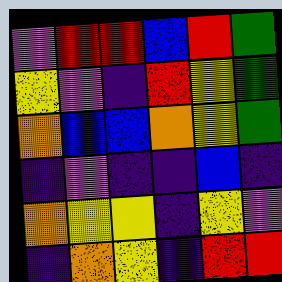[["violet", "red", "red", "blue", "red", "green"], ["yellow", "violet", "indigo", "red", "yellow", "green"], ["orange", "blue", "blue", "orange", "yellow", "green"], ["indigo", "violet", "indigo", "indigo", "blue", "indigo"], ["orange", "yellow", "yellow", "indigo", "yellow", "violet"], ["indigo", "orange", "yellow", "indigo", "red", "red"]]